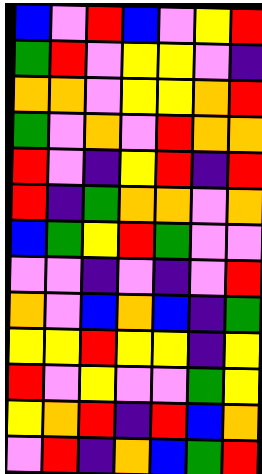[["blue", "violet", "red", "blue", "violet", "yellow", "red"], ["green", "red", "violet", "yellow", "yellow", "violet", "indigo"], ["orange", "orange", "violet", "yellow", "yellow", "orange", "red"], ["green", "violet", "orange", "violet", "red", "orange", "orange"], ["red", "violet", "indigo", "yellow", "red", "indigo", "red"], ["red", "indigo", "green", "orange", "orange", "violet", "orange"], ["blue", "green", "yellow", "red", "green", "violet", "violet"], ["violet", "violet", "indigo", "violet", "indigo", "violet", "red"], ["orange", "violet", "blue", "orange", "blue", "indigo", "green"], ["yellow", "yellow", "red", "yellow", "yellow", "indigo", "yellow"], ["red", "violet", "yellow", "violet", "violet", "green", "yellow"], ["yellow", "orange", "red", "indigo", "red", "blue", "orange"], ["violet", "red", "indigo", "orange", "blue", "green", "red"]]